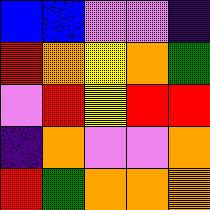[["blue", "blue", "violet", "violet", "indigo"], ["red", "orange", "yellow", "orange", "green"], ["violet", "red", "yellow", "red", "red"], ["indigo", "orange", "violet", "violet", "orange"], ["red", "green", "orange", "orange", "orange"]]